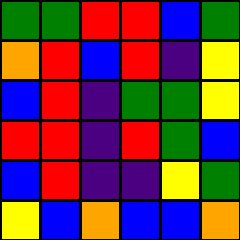[["green", "green", "red", "red", "blue", "green"], ["orange", "red", "blue", "red", "indigo", "yellow"], ["blue", "red", "indigo", "green", "green", "yellow"], ["red", "red", "indigo", "red", "green", "blue"], ["blue", "red", "indigo", "indigo", "yellow", "green"], ["yellow", "blue", "orange", "blue", "blue", "orange"]]